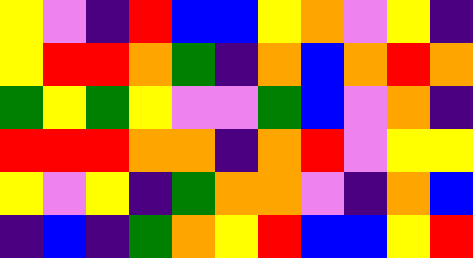[["yellow", "violet", "indigo", "red", "blue", "blue", "yellow", "orange", "violet", "yellow", "indigo"], ["yellow", "red", "red", "orange", "green", "indigo", "orange", "blue", "orange", "red", "orange"], ["green", "yellow", "green", "yellow", "violet", "violet", "green", "blue", "violet", "orange", "indigo"], ["red", "red", "red", "orange", "orange", "indigo", "orange", "red", "violet", "yellow", "yellow"], ["yellow", "violet", "yellow", "indigo", "green", "orange", "orange", "violet", "indigo", "orange", "blue"], ["indigo", "blue", "indigo", "green", "orange", "yellow", "red", "blue", "blue", "yellow", "red"]]